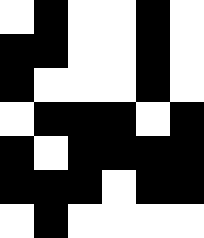[["white", "black", "white", "white", "black", "white"], ["black", "black", "white", "white", "black", "white"], ["black", "white", "white", "white", "black", "white"], ["white", "black", "black", "black", "white", "black"], ["black", "white", "black", "black", "black", "black"], ["black", "black", "black", "white", "black", "black"], ["white", "black", "white", "white", "white", "white"]]